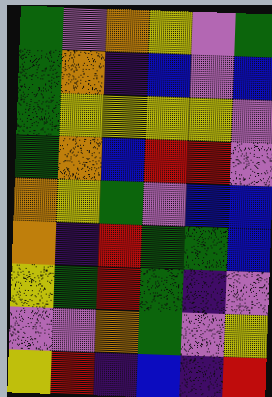[["green", "violet", "orange", "yellow", "violet", "green"], ["green", "orange", "indigo", "blue", "violet", "blue"], ["green", "yellow", "yellow", "yellow", "yellow", "violet"], ["green", "orange", "blue", "red", "red", "violet"], ["orange", "yellow", "green", "violet", "blue", "blue"], ["orange", "indigo", "red", "green", "green", "blue"], ["yellow", "green", "red", "green", "indigo", "violet"], ["violet", "violet", "orange", "green", "violet", "yellow"], ["yellow", "red", "indigo", "blue", "indigo", "red"]]